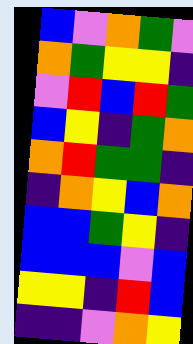[["blue", "violet", "orange", "green", "violet"], ["orange", "green", "yellow", "yellow", "indigo"], ["violet", "red", "blue", "red", "green"], ["blue", "yellow", "indigo", "green", "orange"], ["orange", "red", "green", "green", "indigo"], ["indigo", "orange", "yellow", "blue", "orange"], ["blue", "blue", "green", "yellow", "indigo"], ["blue", "blue", "blue", "violet", "blue"], ["yellow", "yellow", "indigo", "red", "blue"], ["indigo", "indigo", "violet", "orange", "yellow"]]